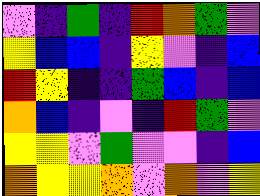[["violet", "indigo", "green", "indigo", "red", "orange", "green", "violet"], ["yellow", "blue", "blue", "indigo", "yellow", "violet", "indigo", "blue"], ["red", "yellow", "indigo", "indigo", "green", "blue", "indigo", "blue"], ["orange", "blue", "indigo", "violet", "indigo", "red", "green", "violet"], ["yellow", "yellow", "violet", "green", "violet", "violet", "indigo", "blue"], ["orange", "yellow", "yellow", "orange", "violet", "orange", "violet", "yellow"]]